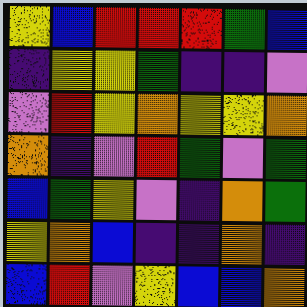[["yellow", "blue", "red", "red", "red", "green", "blue"], ["indigo", "yellow", "yellow", "green", "indigo", "indigo", "violet"], ["violet", "red", "yellow", "orange", "yellow", "yellow", "orange"], ["orange", "indigo", "violet", "red", "green", "violet", "green"], ["blue", "green", "yellow", "violet", "indigo", "orange", "green"], ["yellow", "orange", "blue", "indigo", "indigo", "orange", "indigo"], ["blue", "red", "violet", "yellow", "blue", "blue", "orange"]]